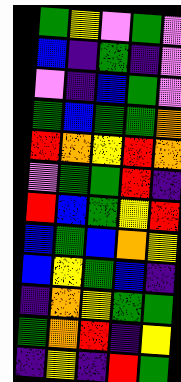[["green", "yellow", "violet", "green", "violet"], ["blue", "indigo", "green", "indigo", "violet"], ["violet", "indigo", "blue", "green", "violet"], ["green", "blue", "green", "green", "orange"], ["red", "orange", "yellow", "red", "orange"], ["violet", "green", "green", "red", "indigo"], ["red", "blue", "green", "yellow", "red"], ["blue", "green", "blue", "orange", "yellow"], ["blue", "yellow", "green", "blue", "indigo"], ["indigo", "orange", "yellow", "green", "green"], ["green", "orange", "red", "indigo", "yellow"], ["indigo", "yellow", "indigo", "red", "green"]]